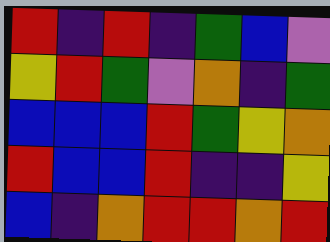[["red", "indigo", "red", "indigo", "green", "blue", "violet"], ["yellow", "red", "green", "violet", "orange", "indigo", "green"], ["blue", "blue", "blue", "red", "green", "yellow", "orange"], ["red", "blue", "blue", "red", "indigo", "indigo", "yellow"], ["blue", "indigo", "orange", "red", "red", "orange", "red"]]